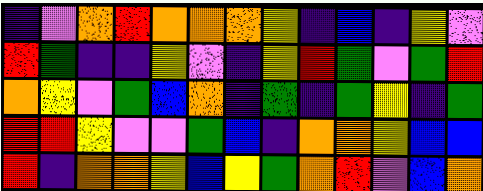[["indigo", "violet", "orange", "red", "orange", "orange", "orange", "yellow", "indigo", "blue", "indigo", "yellow", "violet"], ["red", "green", "indigo", "indigo", "yellow", "violet", "indigo", "yellow", "red", "green", "violet", "green", "red"], ["orange", "yellow", "violet", "green", "blue", "orange", "indigo", "green", "indigo", "green", "yellow", "indigo", "green"], ["red", "red", "yellow", "violet", "violet", "green", "blue", "indigo", "orange", "orange", "yellow", "blue", "blue"], ["red", "indigo", "orange", "orange", "yellow", "blue", "yellow", "green", "orange", "red", "violet", "blue", "orange"]]